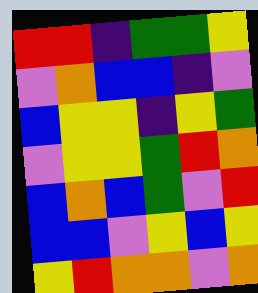[["red", "red", "indigo", "green", "green", "yellow"], ["violet", "orange", "blue", "blue", "indigo", "violet"], ["blue", "yellow", "yellow", "indigo", "yellow", "green"], ["violet", "yellow", "yellow", "green", "red", "orange"], ["blue", "orange", "blue", "green", "violet", "red"], ["blue", "blue", "violet", "yellow", "blue", "yellow"], ["yellow", "red", "orange", "orange", "violet", "orange"]]